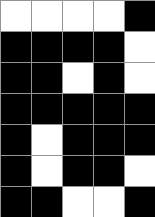[["white", "white", "white", "white", "black"], ["black", "black", "black", "black", "white"], ["black", "black", "white", "black", "white"], ["black", "black", "black", "black", "black"], ["black", "white", "black", "black", "black"], ["black", "white", "black", "black", "white"], ["black", "black", "white", "white", "black"]]